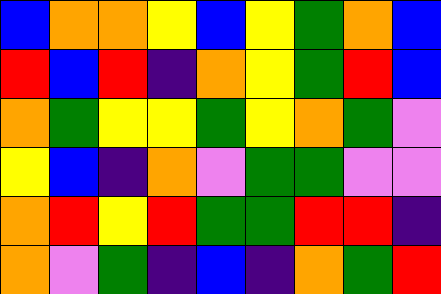[["blue", "orange", "orange", "yellow", "blue", "yellow", "green", "orange", "blue"], ["red", "blue", "red", "indigo", "orange", "yellow", "green", "red", "blue"], ["orange", "green", "yellow", "yellow", "green", "yellow", "orange", "green", "violet"], ["yellow", "blue", "indigo", "orange", "violet", "green", "green", "violet", "violet"], ["orange", "red", "yellow", "red", "green", "green", "red", "red", "indigo"], ["orange", "violet", "green", "indigo", "blue", "indigo", "orange", "green", "red"]]